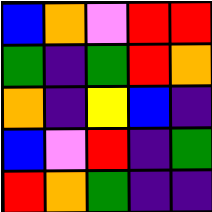[["blue", "orange", "violet", "red", "red"], ["green", "indigo", "green", "red", "orange"], ["orange", "indigo", "yellow", "blue", "indigo"], ["blue", "violet", "red", "indigo", "green"], ["red", "orange", "green", "indigo", "indigo"]]